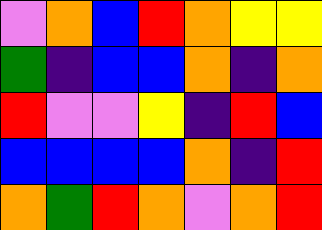[["violet", "orange", "blue", "red", "orange", "yellow", "yellow"], ["green", "indigo", "blue", "blue", "orange", "indigo", "orange"], ["red", "violet", "violet", "yellow", "indigo", "red", "blue"], ["blue", "blue", "blue", "blue", "orange", "indigo", "red"], ["orange", "green", "red", "orange", "violet", "orange", "red"]]